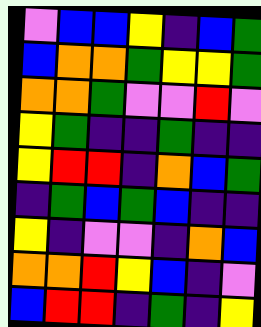[["violet", "blue", "blue", "yellow", "indigo", "blue", "green"], ["blue", "orange", "orange", "green", "yellow", "yellow", "green"], ["orange", "orange", "green", "violet", "violet", "red", "violet"], ["yellow", "green", "indigo", "indigo", "green", "indigo", "indigo"], ["yellow", "red", "red", "indigo", "orange", "blue", "green"], ["indigo", "green", "blue", "green", "blue", "indigo", "indigo"], ["yellow", "indigo", "violet", "violet", "indigo", "orange", "blue"], ["orange", "orange", "red", "yellow", "blue", "indigo", "violet"], ["blue", "red", "red", "indigo", "green", "indigo", "yellow"]]